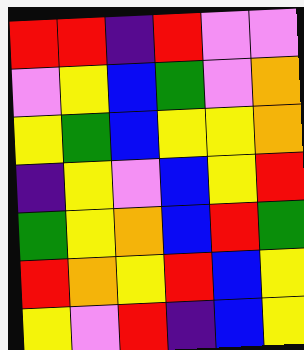[["red", "red", "indigo", "red", "violet", "violet"], ["violet", "yellow", "blue", "green", "violet", "orange"], ["yellow", "green", "blue", "yellow", "yellow", "orange"], ["indigo", "yellow", "violet", "blue", "yellow", "red"], ["green", "yellow", "orange", "blue", "red", "green"], ["red", "orange", "yellow", "red", "blue", "yellow"], ["yellow", "violet", "red", "indigo", "blue", "yellow"]]